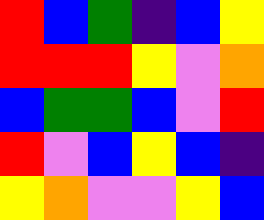[["red", "blue", "green", "indigo", "blue", "yellow"], ["red", "red", "red", "yellow", "violet", "orange"], ["blue", "green", "green", "blue", "violet", "red"], ["red", "violet", "blue", "yellow", "blue", "indigo"], ["yellow", "orange", "violet", "violet", "yellow", "blue"]]